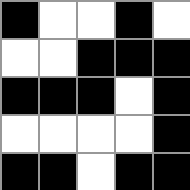[["black", "white", "white", "black", "white"], ["white", "white", "black", "black", "black"], ["black", "black", "black", "white", "black"], ["white", "white", "white", "white", "black"], ["black", "black", "white", "black", "black"]]